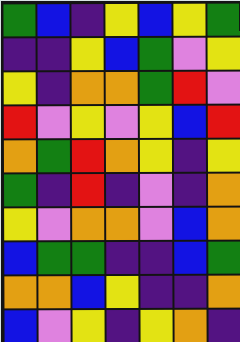[["green", "blue", "indigo", "yellow", "blue", "yellow", "green"], ["indigo", "indigo", "yellow", "blue", "green", "violet", "yellow"], ["yellow", "indigo", "orange", "orange", "green", "red", "violet"], ["red", "violet", "yellow", "violet", "yellow", "blue", "red"], ["orange", "green", "red", "orange", "yellow", "indigo", "yellow"], ["green", "indigo", "red", "indigo", "violet", "indigo", "orange"], ["yellow", "violet", "orange", "orange", "violet", "blue", "orange"], ["blue", "green", "green", "indigo", "indigo", "blue", "green"], ["orange", "orange", "blue", "yellow", "indigo", "indigo", "orange"], ["blue", "violet", "yellow", "indigo", "yellow", "orange", "indigo"]]